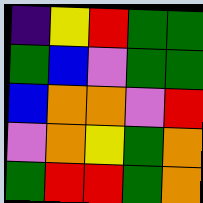[["indigo", "yellow", "red", "green", "green"], ["green", "blue", "violet", "green", "green"], ["blue", "orange", "orange", "violet", "red"], ["violet", "orange", "yellow", "green", "orange"], ["green", "red", "red", "green", "orange"]]